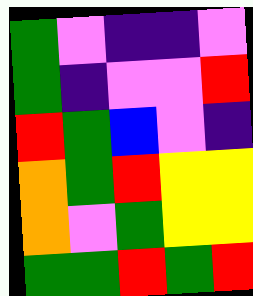[["green", "violet", "indigo", "indigo", "violet"], ["green", "indigo", "violet", "violet", "red"], ["red", "green", "blue", "violet", "indigo"], ["orange", "green", "red", "yellow", "yellow"], ["orange", "violet", "green", "yellow", "yellow"], ["green", "green", "red", "green", "red"]]